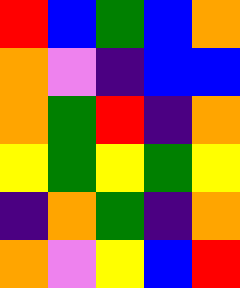[["red", "blue", "green", "blue", "orange"], ["orange", "violet", "indigo", "blue", "blue"], ["orange", "green", "red", "indigo", "orange"], ["yellow", "green", "yellow", "green", "yellow"], ["indigo", "orange", "green", "indigo", "orange"], ["orange", "violet", "yellow", "blue", "red"]]